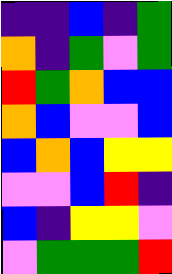[["indigo", "indigo", "blue", "indigo", "green"], ["orange", "indigo", "green", "violet", "green"], ["red", "green", "orange", "blue", "blue"], ["orange", "blue", "violet", "violet", "blue"], ["blue", "orange", "blue", "yellow", "yellow"], ["violet", "violet", "blue", "red", "indigo"], ["blue", "indigo", "yellow", "yellow", "violet"], ["violet", "green", "green", "green", "red"]]